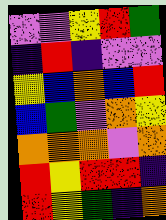[["violet", "violet", "yellow", "red", "green"], ["indigo", "red", "indigo", "violet", "violet"], ["yellow", "blue", "orange", "blue", "red"], ["blue", "green", "violet", "orange", "yellow"], ["orange", "orange", "orange", "violet", "orange"], ["red", "yellow", "red", "red", "indigo"], ["red", "yellow", "green", "indigo", "orange"]]